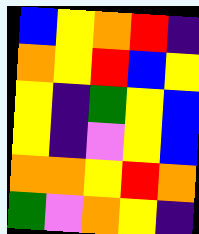[["blue", "yellow", "orange", "red", "indigo"], ["orange", "yellow", "red", "blue", "yellow"], ["yellow", "indigo", "green", "yellow", "blue"], ["yellow", "indigo", "violet", "yellow", "blue"], ["orange", "orange", "yellow", "red", "orange"], ["green", "violet", "orange", "yellow", "indigo"]]